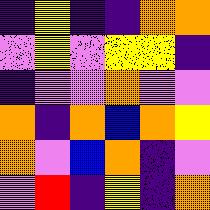[["indigo", "yellow", "indigo", "indigo", "orange", "orange"], ["violet", "yellow", "violet", "yellow", "yellow", "indigo"], ["indigo", "violet", "violet", "orange", "violet", "violet"], ["orange", "indigo", "orange", "blue", "orange", "yellow"], ["orange", "violet", "blue", "orange", "indigo", "violet"], ["violet", "red", "indigo", "yellow", "indigo", "orange"]]